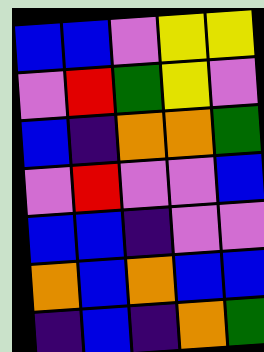[["blue", "blue", "violet", "yellow", "yellow"], ["violet", "red", "green", "yellow", "violet"], ["blue", "indigo", "orange", "orange", "green"], ["violet", "red", "violet", "violet", "blue"], ["blue", "blue", "indigo", "violet", "violet"], ["orange", "blue", "orange", "blue", "blue"], ["indigo", "blue", "indigo", "orange", "green"]]